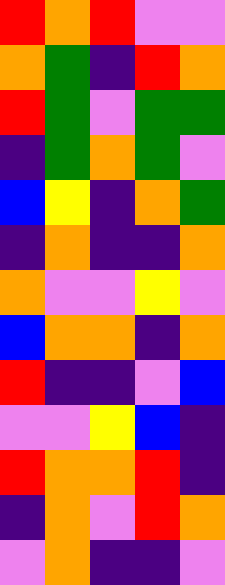[["red", "orange", "red", "violet", "violet"], ["orange", "green", "indigo", "red", "orange"], ["red", "green", "violet", "green", "green"], ["indigo", "green", "orange", "green", "violet"], ["blue", "yellow", "indigo", "orange", "green"], ["indigo", "orange", "indigo", "indigo", "orange"], ["orange", "violet", "violet", "yellow", "violet"], ["blue", "orange", "orange", "indigo", "orange"], ["red", "indigo", "indigo", "violet", "blue"], ["violet", "violet", "yellow", "blue", "indigo"], ["red", "orange", "orange", "red", "indigo"], ["indigo", "orange", "violet", "red", "orange"], ["violet", "orange", "indigo", "indigo", "violet"]]